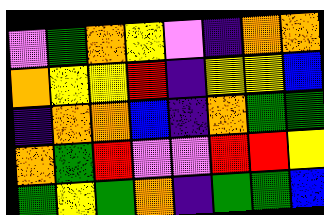[["violet", "green", "orange", "yellow", "violet", "indigo", "orange", "orange"], ["orange", "yellow", "yellow", "red", "indigo", "yellow", "yellow", "blue"], ["indigo", "orange", "orange", "blue", "indigo", "orange", "green", "green"], ["orange", "green", "red", "violet", "violet", "red", "red", "yellow"], ["green", "yellow", "green", "orange", "indigo", "green", "green", "blue"]]